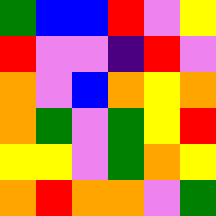[["green", "blue", "blue", "red", "violet", "yellow"], ["red", "violet", "violet", "indigo", "red", "violet"], ["orange", "violet", "blue", "orange", "yellow", "orange"], ["orange", "green", "violet", "green", "yellow", "red"], ["yellow", "yellow", "violet", "green", "orange", "yellow"], ["orange", "red", "orange", "orange", "violet", "green"]]